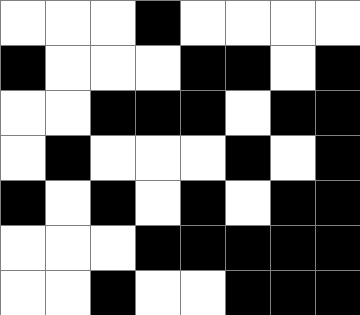[["white", "white", "white", "black", "white", "white", "white", "white"], ["black", "white", "white", "white", "black", "black", "white", "black"], ["white", "white", "black", "black", "black", "white", "black", "black"], ["white", "black", "white", "white", "white", "black", "white", "black"], ["black", "white", "black", "white", "black", "white", "black", "black"], ["white", "white", "white", "black", "black", "black", "black", "black"], ["white", "white", "black", "white", "white", "black", "black", "black"]]